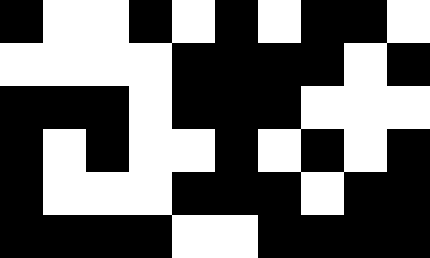[["black", "white", "white", "black", "white", "black", "white", "black", "black", "white"], ["white", "white", "white", "white", "black", "black", "black", "black", "white", "black"], ["black", "black", "black", "white", "black", "black", "black", "white", "white", "white"], ["black", "white", "black", "white", "white", "black", "white", "black", "white", "black"], ["black", "white", "white", "white", "black", "black", "black", "white", "black", "black"], ["black", "black", "black", "black", "white", "white", "black", "black", "black", "black"]]